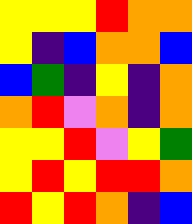[["yellow", "yellow", "yellow", "red", "orange", "orange"], ["yellow", "indigo", "blue", "orange", "orange", "blue"], ["blue", "green", "indigo", "yellow", "indigo", "orange"], ["orange", "red", "violet", "orange", "indigo", "orange"], ["yellow", "yellow", "red", "violet", "yellow", "green"], ["yellow", "red", "yellow", "red", "red", "orange"], ["red", "yellow", "red", "orange", "indigo", "blue"]]